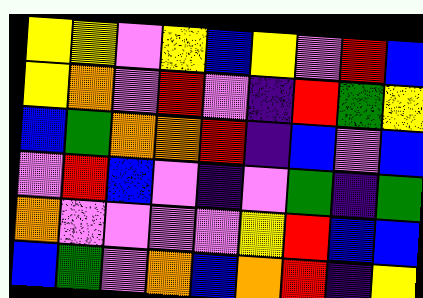[["yellow", "yellow", "violet", "yellow", "blue", "yellow", "violet", "red", "blue"], ["yellow", "orange", "violet", "red", "violet", "indigo", "red", "green", "yellow"], ["blue", "green", "orange", "orange", "red", "indigo", "blue", "violet", "blue"], ["violet", "red", "blue", "violet", "indigo", "violet", "green", "indigo", "green"], ["orange", "violet", "violet", "violet", "violet", "yellow", "red", "blue", "blue"], ["blue", "green", "violet", "orange", "blue", "orange", "red", "indigo", "yellow"]]